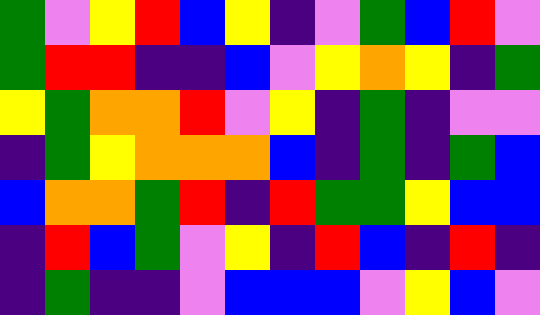[["green", "violet", "yellow", "red", "blue", "yellow", "indigo", "violet", "green", "blue", "red", "violet"], ["green", "red", "red", "indigo", "indigo", "blue", "violet", "yellow", "orange", "yellow", "indigo", "green"], ["yellow", "green", "orange", "orange", "red", "violet", "yellow", "indigo", "green", "indigo", "violet", "violet"], ["indigo", "green", "yellow", "orange", "orange", "orange", "blue", "indigo", "green", "indigo", "green", "blue"], ["blue", "orange", "orange", "green", "red", "indigo", "red", "green", "green", "yellow", "blue", "blue"], ["indigo", "red", "blue", "green", "violet", "yellow", "indigo", "red", "blue", "indigo", "red", "indigo"], ["indigo", "green", "indigo", "indigo", "violet", "blue", "blue", "blue", "violet", "yellow", "blue", "violet"]]